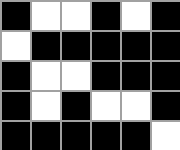[["black", "white", "white", "black", "white", "black"], ["white", "black", "black", "black", "black", "black"], ["black", "white", "white", "black", "black", "black"], ["black", "white", "black", "white", "white", "black"], ["black", "black", "black", "black", "black", "white"]]